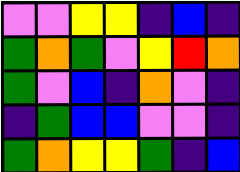[["violet", "violet", "yellow", "yellow", "indigo", "blue", "indigo"], ["green", "orange", "green", "violet", "yellow", "red", "orange"], ["green", "violet", "blue", "indigo", "orange", "violet", "indigo"], ["indigo", "green", "blue", "blue", "violet", "violet", "indigo"], ["green", "orange", "yellow", "yellow", "green", "indigo", "blue"]]